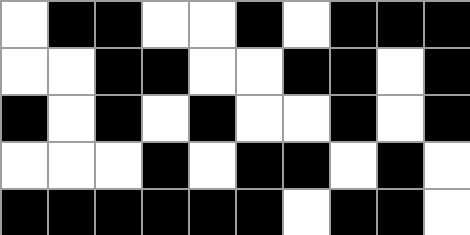[["white", "black", "black", "white", "white", "black", "white", "black", "black", "black"], ["white", "white", "black", "black", "white", "white", "black", "black", "white", "black"], ["black", "white", "black", "white", "black", "white", "white", "black", "white", "black"], ["white", "white", "white", "black", "white", "black", "black", "white", "black", "white"], ["black", "black", "black", "black", "black", "black", "white", "black", "black", "white"]]